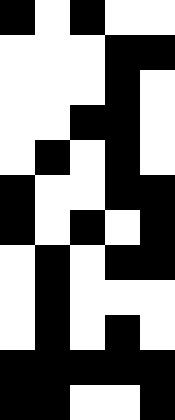[["black", "white", "black", "white", "white"], ["white", "white", "white", "black", "black"], ["white", "white", "white", "black", "white"], ["white", "white", "black", "black", "white"], ["white", "black", "white", "black", "white"], ["black", "white", "white", "black", "black"], ["black", "white", "black", "white", "black"], ["white", "black", "white", "black", "black"], ["white", "black", "white", "white", "white"], ["white", "black", "white", "black", "white"], ["black", "black", "black", "black", "black"], ["black", "black", "white", "white", "black"]]